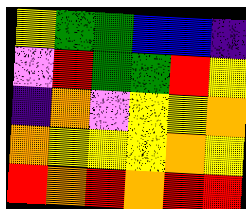[["yellow", "green", "green", "blue", "blue", "indigo"], ["violet", "red", "green", "green", "red", "yellow"], ["indigo", "orange", "violet", "yellow", "yellow", "orange"], ["orange", "yellow", "yellow", "yellow", "orange", "yellow"], ["red", "orange", "red", "orange", "red", "red"]]